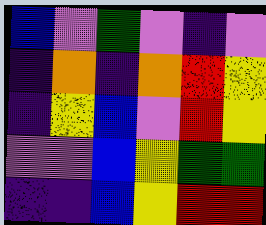[["blue", "violet", "green", "violet", "indigo", "violet"], ["indigo", "orange", "indigo", "orange", "red", "yellow"], ["indigo", "yellow", "blue", "violet", "red", "yellow"], ["violet", "violet", "blue", "yellow", "green", "green"], ["indigo", "indigo", "blue", "yellow", "red", "red"]]